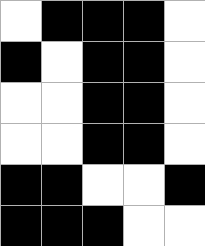[["white", "black", "black", "black", "white"], ["black", "white", "black", "black", "white"], ["white", "white", "black", "black", "white"], ["white", "white", "black", "black", "white"], ["black", "black", "white", "white", "black"], ["black", "black", "black", "white", "white"]]